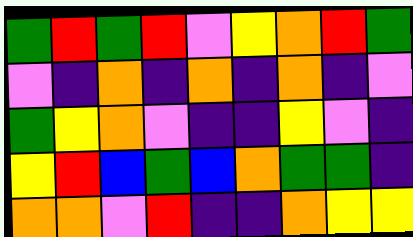[["green", "red", "green", "red", "violet", "yellow", "orange", "red", "green"], ["violet", "indigo", "orange", "indigo", "orange", "indigo", "orange", "indigo", "violet"], ["green", "yellow", "orange", "violet", "indigo", "indigo", "yellow", "violet", "indigo"], ["yellow", "red", "blue", "green", "blue", "orange", "green", "green", "indigo"], ["orange", "orange", "violet", "red", "indigo", "indigo", "orange", "yellow", "yellow"]]